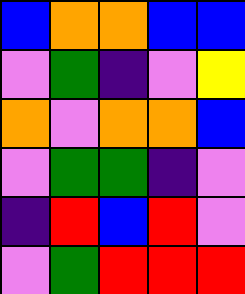[["blue", "orange", "orange", "blue", "blue"], ["violet", "green", "indigo", "violet", "yellow"], ["orange", "violet", "orange", "orange", "blue"], ["violet", "green", "green", "indigo", "violet"], ["indigo", "red", "blue", "red", "violet"], ["violet", "green", "red", "red", "red"]]